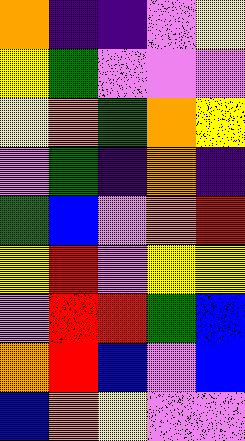[["orange", "indigo", "indigo", "violet", "yellow"], ["yellow", "green", "violet", "violet", "violet"], ["yellow", "orange", "green", "orange", "yellow"], ["violet", "green", "indigo", "orange", "indigo"], ["green", "blue", "violet", "orange", "red"], ["yellow", "red", "violet", "yellow", "yellow"], ["violet", "red", "red", "green", "blue"], ["orange", "red", "blue", "violet", "blue"], ["blue", "orange", "yellow", "violet", "violet"]]